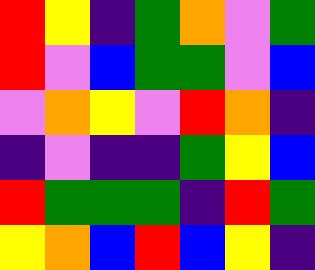[["red", "yellow", "indigo", "green", "orange", "violet", "green"], ["red", "violet", "blue", "green", "green", "violet", "blue"], ["violet", "orange", "yellow", "violet", "red", "orange", "indigo"], ["indigo", "violet", "indigo", "indigo", "green", "yellow", "blue"], ["red", "green", "green", "green", "indigo", "red", "green"], ["yellow", "orange", "blue", "red", "blue", "yellow", "indigo"]]